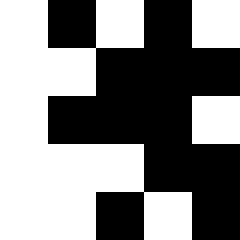[["white", "black", "white", "black", "white"], ["white", "white", "black", "black", "black"], ["white", "black", "black", "black", "white"], ["white", "white", "white", "black", "black"], ["white", "white", "black", "white", "black"]]